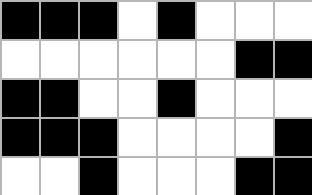[["black", "black", "black", "white", "black", "white", "white", "white"], ["white", "white", "white", "white", "white", "white", "black", "black"], ["black", "black", "white", "white", "black", "white", "white", "white"], ["black", "black", "black", "white", "white", "white", "white", "black"], ["white", "white", "black", "white", "white", "white", "black", "black"]]